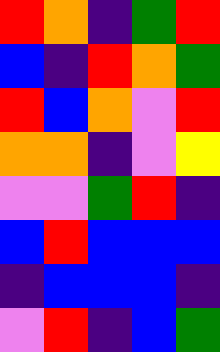[["red", "orange", "indigo", "green", "red"], ["blue", "indigo", "red", "orange", "green"], ["red", "blue", "orange", "violet", "red"], ["orange", "orange", "indigo", "violet", "yellow"], ["violet", "violet", "green", "red", "indigo"], ["blue", "red", "blue", "blue", "blue"], ["indigo", "blue", "blue", "blue", "indigo"], ["violet", "red", "indigo", "blue", "green"]]